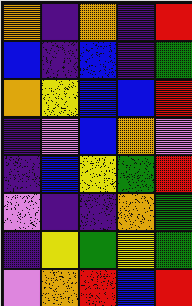[["orange", "indigo", "orange", "indigo", "red"], ["blue", "indigo", "blue", "indigo", "green"], ["orange", "yellow", "blue", "blue", "red"], ["indigo", "violet", "blue", "orange", "violet"], ["indigo", "blue", "yellow", "green", "red"], ["violet", "indigo", "indigo", "orange", "green"], ["indigo", "yellow", "green", "yellow", "green"], ["violet", "orange", "red", "blue", "red"]]